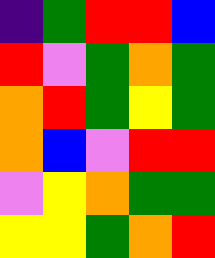[["indigo", "green", "red", "red", "blue"], ["red", "violet", "green", "orange", "green"], ["orange", "red", "green", "yellow", "green"], ["orange", "blue", "violet", "red", "red"], ["violet", "yellow", "orange", "green", "green"], ["yellow", "yellow", "green", "orange", "red"]]